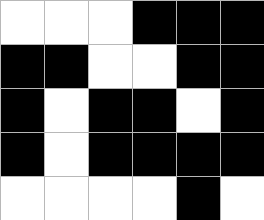[["white", "white", "white", "black", "black", "black"], ["black", "black", "white", "white", "black", "black"], ["black", "white", "black", "black", "white", "black"], ["black", "white", "black", "black", "black", "black"], ["white", "white", "white", "white", "black", "white"]]